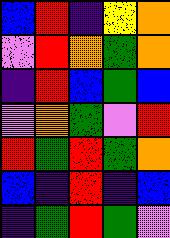[["blue", "red", "indigo", "yellow", "orange"], ["violet", "red", "orange", "green", "orange"], ["indigo", "red", "blue", "green", "blue"], ["violet", "orange", "green", "violet", "red"], ["red", "green", "red", "green", "orange"], ["blue", "indigo", "red", "indigo", "blue"], ["indigo", "green", "red", "green", "violet"]]